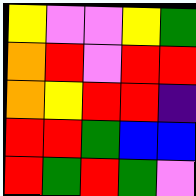[["yellow", "violet", "violet", "yellow", "green"], ["orange", "red", "violet", "red", "red"], ["orange", "yellow", "red", "red", "indigo"], ["red", "red", "green", "blue", "blue"], ["red", "green", "red", "green", "violet"]]